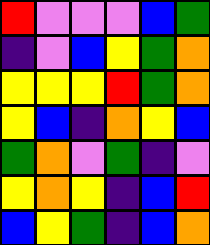[["red", "violet", "violet", "violet", "blue", "green"], ["indigo", "violet", "blue", "yellow", "green", "orange"], ["yellow", "yellow", "yellow", "red", "green", "orange"], ["yellow", "blue", "indigo", "orange", "yellow", "blue"], ["green", "orange", "violet", "green", "indigo", "violet"], ["yellow", "orange", "yellow", "indigo", "blue", "red"], ["blue", "yellow", "green", "indigo", "blue", "orange"]]